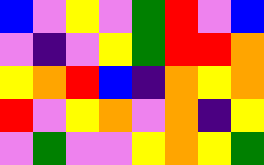[["blue", "violet", "yellow", "violet", "green", "red", "violet", "blue"], ["violet", "indigo", "violet", "yellow", "green", "red", "red", "orange"], ["yellow", "orange", "red", "blue", "indigo", "orange", "yellow", "orange"], ["red", "violet", "yellow", "orange", "violet", "orange", "indigo", "yellow"], ["violet", "green", "violet", "violet", "yellow", "orange", "yellow", "green"]]